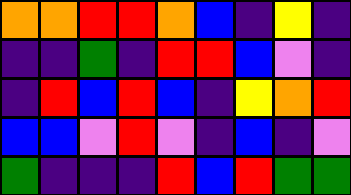[["orange", "orange", "red", "red", "orange", "blue", "indigo", "yellow", "indigo"], ["indigo", "indigo", "green", "indigo", "red", "red", "blue", "violet", "indigo"], ["indigo", "red", "blue", "red", "blue", "indigo", "yellow", "orange", "red"], ["blue", "blue", "violet", "red", "violet", "indigo", "blue", "indigo", "violet"], ["green", "indigo", "indigo", "indigo", "red", "blue", "red", "green", "green"]]